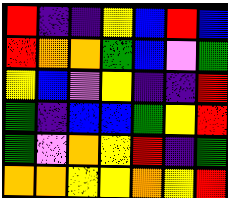[["red", "indigo", "indigo", "yellow", "blue", "red", "blue"], ["red", "orange", "orange", "green", "blue", "violet", "green"], ["yellow", "blue", "violet", "yellow", "indigo", "indigo", "red"], ["green", "indigo", "blue", "blue", "green", "yellow", "red"], ["green", "violet", "orange", "yellow", "red", "indigo", "green"], ["orange", "orange", "yellow", "yellow", "orange", "yellow", "red"]]